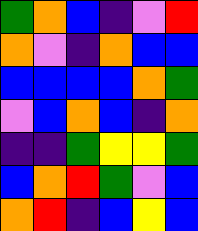[["green", "orange", "blue", "indigo", "violet", "red"], ["orange", "violet", "indigo", "orange", "blue", "blue"], ["blue", "blue", "blue", "blue", "orange", "green"], ["violet", "blue", "orange", "blue", "indigo", "orange"], ["indigo", "indigo", "green", "yellow", "yellow", "green"], ["blue", "orange", "red", "green", "violet", "blue"], ["orange", "red", "indigo", "blue", "yellow", "blue"]]